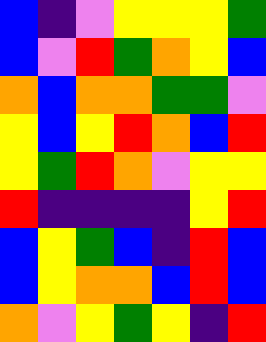[["blue", "indigo", "violet", "yellow", "yellow", "yellow", "green"], ["blue", "violet", "red", "green", "orange", "yellow", "blue"], ["orange", "blue", "orange", "orange", "green", "green", "violet"], ["yellow", "blue", "yellow", "red", "orange", "blue", "red"], ["yellow", "green", "red", "orange", "violet", "yellow", "yellow"], ["red", "indigo", "indigo", "indigo", "indigo", "yellow", "red"], ["blue", "yellow", "green", "blue", "indigo", "red", "blue"], ["blue", "yellow", "orange", "orange", "blue", "red", "blue"], ["orange", "violet", "yellow", "green", "yellow", "indigo", "red"]]